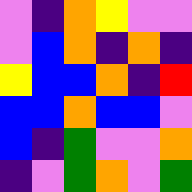[["violet", "indigo", "orange", "yellow", "violet", "violet"], ["violet", "blue", "orange", "indigo", "orange", "indigo"], ["yellow", "blue", "blue", "orange", "indigo", "red"], ["blue", "blue", "orange", "blue", "blue", "violet"], ["blue", "indigo", "green", "violet", "violet", "orange"], ["indigo", "violet", "green", "orange", "violet", "green"]]